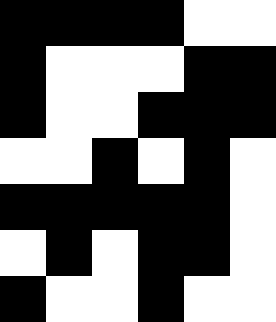[["black", "black", "black", "black", "white", "white"], ["black", "white", "white", "white", "black", "black"], ["black", "white", "white", "black", "black", "black"], ["white", "white", "black", "white", "black", "white"], ["black", "black", "black", "black", "black", "white"], ["white", "black", "white", "black", "black", "white"], ["black", "white", "white", "black", "white", "white"]]